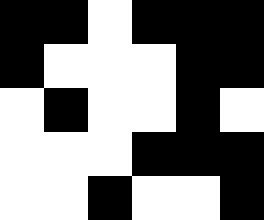[["black", "black", "white", "black", "black", "black"], ["black", "white", "white", "white", "black", "black"], ["white", "black", "white", "white", "black", "white"], ["white", "white", "white", "black", "black", "black"], ["white", "white", "black", "white", "white", "black"]]